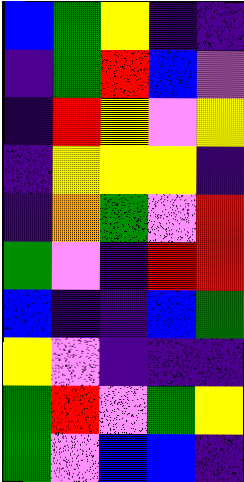[["blue", "green", "yellow", "indigo", "indigo"], ["indigo", "green", "red", "blue", "violet"], ["indigo", "red", "yellow", "violet", "yellow"], ["indigo", "yellow", "yellow", "yellow", "indigo"], ["indigo", "orange", "green", "violet", "red"], ["green", "violet", "indigo", "red", "red"], ["blue", "indigo", "indigo", "blue", "green"], ["yellow", "violet", "indigo", "indigo", "indigo"], ["green", "red", "violet", "green", "yellow"], ["green", "violet", "blue", "blue", "indigo"]]